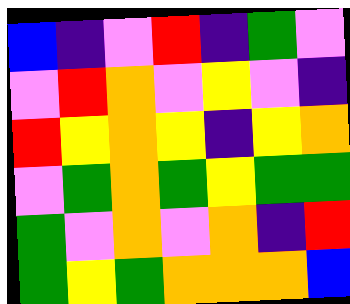[["blue", "indigo", "violet", "red", "indigo", "green", "violet"], ["violet", "red", "orange", "violet", "yellow", "violet", "indigo"], ["red", "yellow", "orange", "yellow", "indigo", "yellow", "orange"], ["violet", "green", "orange", "green", "yellow", "green", "green"], ["green", "violet", "orange", "violet", "orange", "indigo", "red"], ["green", "yellow", "green", "orange", "orange", "orange", "blue"]]